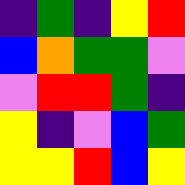[["indigo", "green", "indigo", "yellow", "red"], ["blue", "orange", "green", "green", "violet"], ["violet", "red", "red", "green", "indigo"], ["yellow", "indigo", "violet", "blue", "green"], ["yellow", "yellow", "red", "blue", "yellow"]]